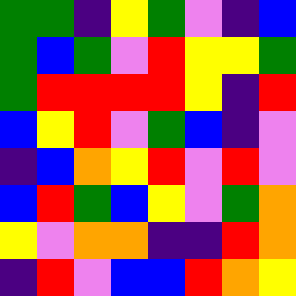[["green", "green", "indigo", "yellow", "green", "violet", "indigo", "blue"], ["green", "blue", "green", "violet", "red", "yellow", "yellow", "green"], ["green", "red", "red", "red", "red", "yellow", "indigo", "red"], ["blue", "yellow", "red", "violet", "green", "blue", "indigo", "violet"], ["indigo", "blue", "orange", "yellow", "red", "violet", "red", "violet"], ["blue", "red", "green", "blue", "yellow", "violet", "green", "orange"], ["yellow", "violet", "orange", "orange", "indigo", "indigo", "red", "orange"], ["indigo", "red", "violet", "blue", "blue", "red", "orange", "yellow"]]